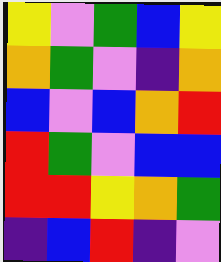[["yellow", "violet", "green", "blue", "yellow"], ["orange", "green", "violet", "indigo", "orange"], ["blue", "violet", "blue", "orange", "red"], ["red", "green", "violet", "blue", "blue"], ["red", "red", "yellow", "orange", "green"], ["indigo", "blue", "red", "indigo", "violet"]]